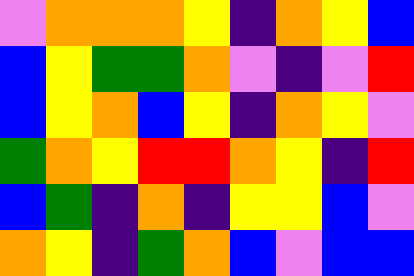[["violet", "orange", "orange", "orange", "yellow", "indigo", "orange", "yellow", "blue"], ["blue", "yellow", "green", "green", "orange", "violet", "indigo", "violet", "red"], ["blue", "yellow", "orange", "blue", "yellow", "indigo", "orange", "yellow", "violet"], ["green", "orange", "yellow", "red", "red", "orange", "yellow", "indigo", "red"], ["blue", "green", "indigo", "orange", "indigo", "yellow", "yellow", "blue", "violet"], ["orange", "yellow", "indigo", "green", "orange", "blue", "violet", "blue", "blue"]]